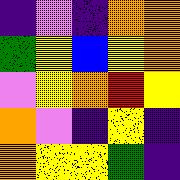[["indigo", "violet", "indigo", "orange", "orange"], ["green", "yellow", "blue", "yellow", "orange"], ["violet", "yellow", "orange", "red", "yellow"], ["orange", "violet", "indigo", "yellow", "indigo"], ["orange", "yellow", "yellow", "green", "indigo"]]